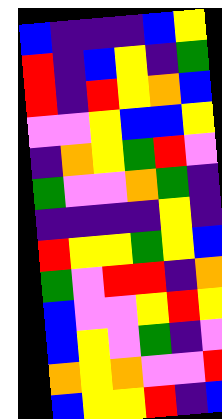[["blue", "indigo", "indigo", "indigo", "blue", "yellow"], ["red", "indigo", "blue", "yellow", "indigo", "green"], ["red", "indigo", "red", "yellow", "orange", "blue"], ["violet", "violet", "yellow", "blue", "blue", "yellow"], ["indigo", "orange", "yellow", "green", "red", "violet"], ["green", "violet", "violet", "orange", "green", "indigo"], ["indigo", "indigo", "indigo", "indigo", "yellow", "indigo"], ["red", "yellow", "yellow", "green", "yellow", "blue"], ["green", "violet", "red", "red", "indigo", "orange"], ["blue", "violet", "violet", "yellow", "red", "yellow"], ["blue", "yellow", "violet", "green", "indigo", "violet"], ["orange", "yellow", "orange", "violet", "violet", "red"], ["blue", "yellow", "yellow", "red", "indigo", "blue"]]